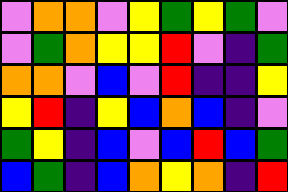[["violet", "orange", "orange", "violet", "yellow", "green", "yellow", "green", "violet"], ["violet", "green", "orange", "yellow", "yellow", "red", "violet", "indigo", "green"], ["orange", "orange", "violet", "blue", "violet", "red", "indigo", "indigo", "yellow"], ["yellow", "red", "indigo", "yellow", "blue", "orange", "blue", "indigo", "violet"], ["green", "yellow", "indigo", "blue", "violet", "blue", "red", "blue", "green"], ["blue", "green", "indigo", "blue", "orange", "yellow", "orange", "indigo", "red"]]